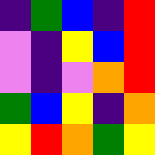[["indigo", "green", "blue", "indigo", "red"], ["violet", "indigo", "yellow", "blue", "red"], ["violet", "indigo", "violet", "orange", "red"], ["green", "blue", "yellow", "indigo", "orange"], ["yellow", "red", "orange", "green", "yellow"]]